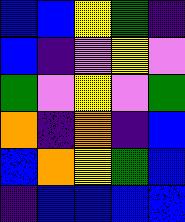[["blue", "blue", "yellow", "green", "indigo"], ["blue", "indigo", "violet", "yellow", "violet"], ["green", "violet", "yellow", "violet", "green"], ["orange", "indigo", "orange", "indigo", "blue"], ["blue", "orange", "yellow", "green", "blue"], ["indigo", "blue", "blue", "blue", "blue"]]